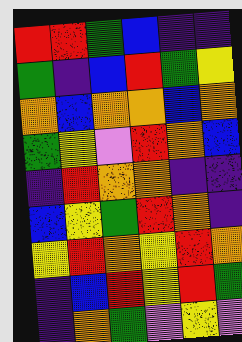[["red", "red", "green", "blue", "indigo", "indigo"], ["green", "indigo", "blue", "red", "green", "yellow"], ["orange", "blue", "orange", "orange", "blue", "orange"], ["green", "yellow", "violet", "red", "orange", "blue"], ["indigo", "red", "orange", "orange", "indigo", "indigo"], ["blue", "yellow", "green", "red", "orange", "indigo"], ["yellow", "red", "orange", "yellow", "red", "orange"], ["indigo", "blue", "red", "yellow", "red", "green"], ["indigo", "orange", "green", "violet", "yellow", "violet"]]